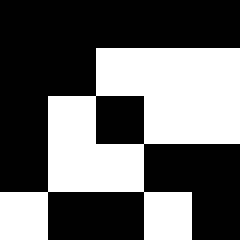[["black", "black", "black", "black", "black"], ["black", "black", "white", "white", "white"], ["black", "white", "black", "white", "white"], ["black", "white", "white", "black", "black"], ["white", "black", "black", "white", "black"]]